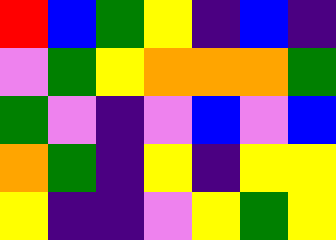[["red", "blue", "green", "yellow", "indigo", "blue", "indigo"], ["violet", "green", "yellow", "orange", "orange", "orange", "green"], ["green", "violet", "indigo", "violet", "blue", "violet", "blue"], ["orange", "green", "indigo", "yellow", "indigo", "yellow", "yellow"], ["yellow", "indigo", "indigo", "violet", "yellow", "green", "yellow"]]